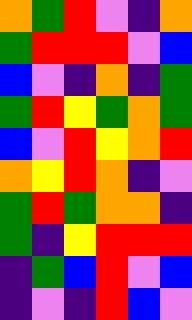[["orange", "green", "red", "violet", "indigo", "orange"], ["green", "red", "red", "red", "violet", "blue"], ["blue", "violet", "indigo", "orange", "indigo", "green"], ["green", "red", "yellow", "green", "orange", "green"], ["blue", "violet", "red", "yellow", "orange", "red"], ["orange", "yellow", "red", "orange", "indigo", "violet"], ["green", "red", "green", "orange", "orange", "indigo"], ["green", "indigo", "yellow", "red", "red", "red"], ["indigo", "green", "blue", "red", "violet", "blue"], ["indigo", "violet", "indigo", "red", "blue", "violet"]]